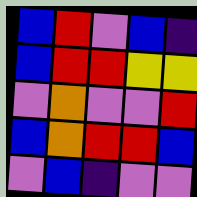[["blue", "red", "violet", "blue", "indigo"], ["blue", "red", "red", "yellow", "yellow"], ["violet", "orange", "violet", "violet", "red"], ["blue", "orange", "red", "red", "blue"], ["violet", "blue", "indigo", "violet", "violet"]]